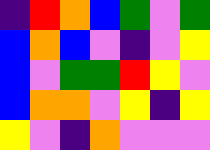[["indigo", "red", "orange", "blue", "green", "violet", "green"], ["blue", "orange", "blue", "violet", "indigo", "violet", "yellow"], ["blue", "violet", "green", "green", "red", "yellow", "violet"], ["blue", "orange", "orange", "violet", "yellow", "indigo", "yellow"], ["yellow", "violet", "indigo", "orange", "violet", "violet", "violet"]]